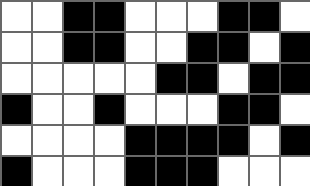[["white", "white", "black", "black", "white", "white", "white", "black", "black", "white"], ["white", "white", "black", "black", "white", "white", "black", "black", "white", "black"], ["white", "white", "white", "white", "white", "black", "black", "white", "black", "black"], ["black", "white", "white", "black", "white", "white", "white", "black", "black", "white"], ["white", "white", "white", "white", "black", "black", "black", "black", "white", "black"], ["black", "white", "white", "white", "black", "black", "black", "white", "white", "white"]]